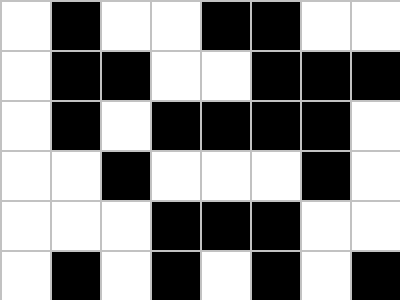[["white", "black", "white", "white", "black", "black", "white", "white"], ["white", "black", "black", "white", "white", "black", "black", "black"], ["white", "black", "white", "black", "black", "black", "black", "white"], ["white", "white", "black", "white", "white", "white", "black", "white"], ["white", "white", "white", "black", "black", "black", "white", "white"], ["white", "black", "white", "black", "white", "black", "white", "black"]]